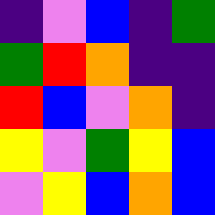[["indigo", "violet", "blue", "indigo", "green"], ["green", "red", "orange", "indigo", "indigo"], ["red", "blue", "violet", "orange", "indigo"], ["yellow", "violet", "green", "yellow", "blue"], ["violet", "yellow", "blue", "orange", "blue"]]